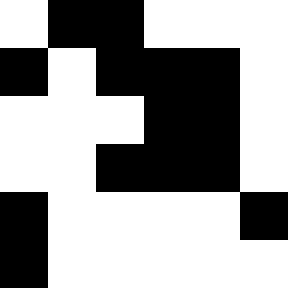[["white", "black", "black", "white", "white", "white"], ["black", "white", "black", "black", "black", "white"], ["white", "white", "white", "black", "black", "white"], ["white", "white", "black", "black", "black", "white"], ["black", "white", "white", "white", "white", "black"], ["black", "white", "white", "white", "white", "white"]]